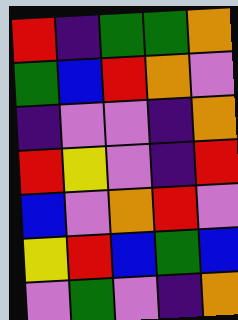[["red", "indigo", "green", "green", "orange"], ["green", "blue", "red", "orange", "violet"], ["indigo", "violet", "violet", "indigo", "orange"], ["red", "yellow", "violet", "indigo", "red"], ["blue", "violet", "orange", "red", "violet"], ["yellow", "red", "blue", "green", "blue"], ["violet", "green", "violet", "indigo", "orange"]]